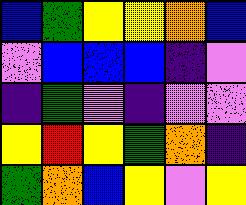[["blue", "green", "yellow", "yellow", "orange", "blue"], ["violet", "blue", "blue", "blue", "indigo", "violet"], ["indigo", "green", "violet", "indigo", "violet", "violet"], ["yellow", "red", "yellow", "green", "orange", "indigo"], ["green", "orange", "blue", "yellow", "violet", "yellow"]]